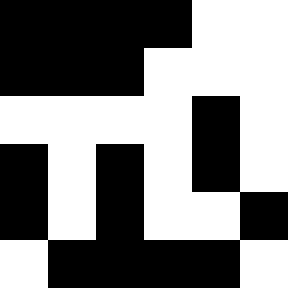[["black", "black", "black", "black", "white", "white"], ["black", "black", "black", "white", "white", "white"], ["white", "white", "white", "white", "black", "white"], ["black", "white", "black", "white", "black", "white"], ["black", "white", "black", "white", "white", "black"], ["white", "black", "black", "black", "black", "white"]]